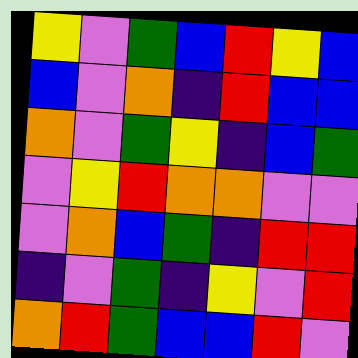[["yellow", "violet", "green", "blue", "red", "yellow", "blue"], ["blue", "violet", "orange", "indigo", "red", "blue", "blue"], ["orange", "violet", "green", "yellow", "indigo", "blue", "green"], ["violet", "yellow", "red", "orange", "orange", "violet", "violet"], ["violet", "orange", "blue", "green", "indigo", "red", "red"], ["indigo", "violet", "green", "indigo", "yellow", "violet", "red"], ["orange", "red", "green", "blue", "blue", "red", "violet"]]